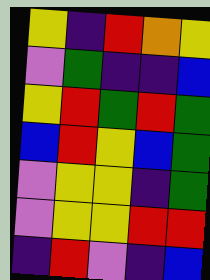[["yellow", "indigo", "red", "orange", "yellow"], ["violet", "green", "indigo", "indigo", "blue"], ["yellow", "red", "green", "red", "green"], ["blue", "red", "yellow", "blue", "green"], ["violet", "yellow", "yellow", "indigo", "green"], ["violet", "yellow", "yellow", "red", "red"], ["indigo", "red", "violet", "indigo", "blue"]]